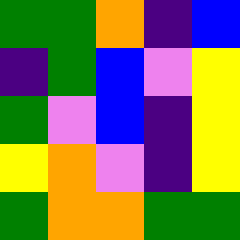[["green", "green", "orange", "indigo", "blue"], ["indigo", "green", "blue", "violet", "yellow"], ["green", "violet", "blue", "indigo", "yellow"], ["yellow", "orange", "violet", "indigo", "yellow"], ["green", "orange", "orange", "green", "green"]]